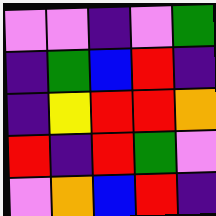[["violet", "violet", "indigo", "violet", "green"], ["indigo", "green", "blue", "red", "indigo"], ["indigo", "yellow", "red", "red", "orange"], ["red", "indigo", "red", "green", "violet"], ["violet", "orange", "blue", "red", "indigo"]]